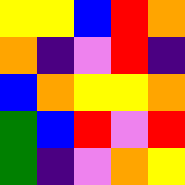[["yellow", "yellow", "blue", "red", "orange"], ["orange", "indigo", "violet", "red", "indigo"], ["blue", "orange", "yellow", "yellow", "orange"], ["green", "blue", "red", "violet", "red"], ["green", "indigo", "violet", "orange", "yellow"]]